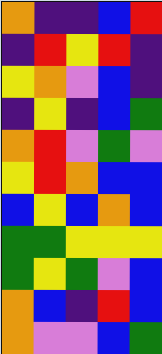[["orange", "indigo", "indigo", "blue", "red"], ["indigo", "red", "yellow", "red", "indigo"], ["yellow", "orange", "violet", "blue", "indigo"], ["indigo", "yellow", "indigo", "blue", "green"], ["orange", "red", "violet", "green", "violet"], ["yellow", "red", "orange", "blue", "blue"], ["blue", "yellow", "blue", "orange", "blue"], ["green", "green", "yellow", "yellow", "yellow"], ["green", "yellow", "green", "violet", "blue"], ["orange", "blue", "indigo", "red", "blue"], ["orange", "violet", "violet", "blue", "green"]]